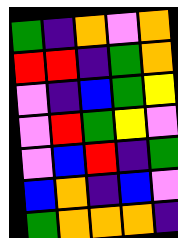[["green", "indigo", "orange", "violet", "orange"], ["red", "red", "indigo", "green", "orange"], ["violet", "indigo", "blue", "green", "yellow"], ["violet", "red", "green", "yellow", "violet"], ["violet", "blue", "red", "indigo", "green"], ["blue", "orange", "indigo", "blue", "violet"], ["green", "orange", "orange", "orange", "indigo"]]